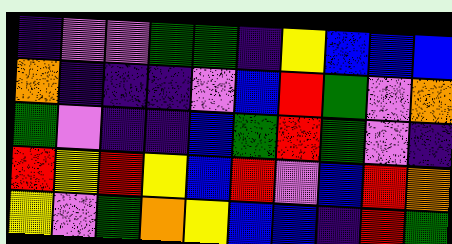[["indigo", "violet", "violet", "green", "green", "indigo", "yellow", "blue", "blue", "blue"], ["orange", "indigo", "indigo", "indigo", "violet", "blue", "red", "green", "violet", "orange"], ["green", "violet", "indigo", "indigo", "blue", "green", "red", "green", "violet", "indigo"], ["red", "yellow", "red", "yellow", "blue", "red", "violet", "blue", "red", "orange"], ["yellow", "violet", "green", "orange", "yellow", "blue", "blue", "indigo", "red", "green"]]